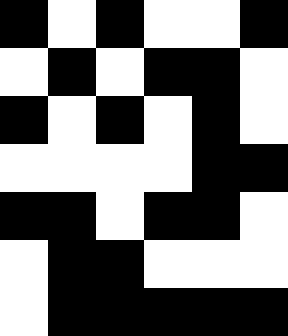[["black", "white", "black", "white", "white", "black"], ["white", "black", "white", "black", "black", "white"], ["black", "white", "black", "white", "black", "white"], ["white", "white", "white", "white", "black", "black"], ["black", "black", "white", "black", "black", "white"], ["white", "black", "black", "white", "white", "white"], ["white", "black", "black", "black", "black", "black"]]